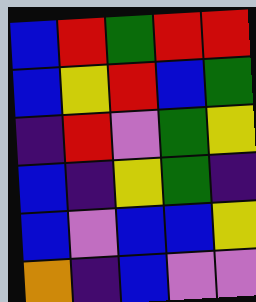[["blue", "red", "green", "red", "red"], ["blue", "yellow", "red", "blue", "green"], ["indigo", "red", "violet", "green", "yellow"], ["blue", "indigo", "yellow", "green", "indigo"], ["blue", "violet", "blue", "blue", "yellow"], ["orange", "indigo", "blue", "violet", "violet"]]